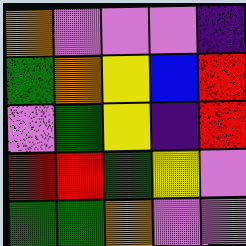[["orange", "violet", "violet", "violet", "indigo"], ["green", "orange", "yellow", "blue", "red"], ["violet", "green", "yellow", "indigo", "red"], ["red", "red", "green", "yellow", "violet"], ["green", "green", "orange", "violet", "violet"]]